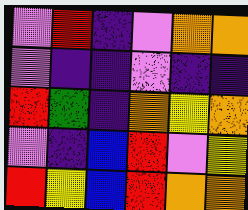[["violet", "red", "indigo", "violet", "orange", "orange"], ["violet", "indigo", "indigo", "violet", "indigo", "indigo"], ["red", "green", "indigo", "orange", "yellow", "orange"], ["violet", "indigo", "blue", "red", "violet", "yellow"], ["red", "yellow", "blue", "red", "orange", "orange"]]